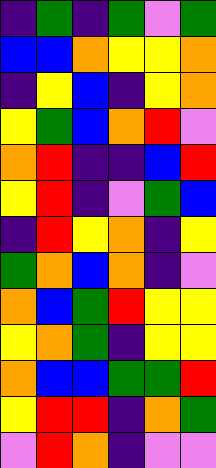[["indigo", "green", "indigo", "green", "violet", "green"], ["blue", "blue", "orange", "yellow", "yellow", "orange"], ["indigo", "yellow", "blue", "indigo", "yellow", "orange"], ["yellow", "green", "blue", "orange", "red", "violet"], ["orange", "red", "indigo", "indigo", "blue", "red"], ["yellow", "red", "indigo", "violet", "green", "blue"], ["indigo", "red", "yellow", "orange", "indigo", "yellow"], ["green", "orange", "blue", "orange", "indigo", "violet"], ["orange", "blue", "green", "red", "yellow", "yellow"], ["yellow", "orange", "green", "indigo", "yellow", "yellow"], ["orange", "blue", "blue", "green", "green", "red"], ["yellow", "red", "red", "indigo", "orange", "green"], ["violet", "red", "orange", "indigo", "violet", "violet"]]